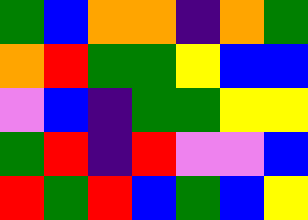[["green", "blue", "orange", "orange", "indigo", "orange", "green"], ["orange", "red", "green", "green", "yellow", "blue", "blue"], ["violet", "blue", "indigo", "green", "green", "yellow", "yellow"], ["green", "red", "indigo", "red", "violet", "violet", "blue"], ["red", "green", "red", "blue", "green", "blue", "yellow"]]